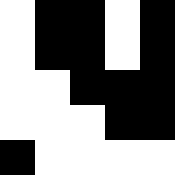[["white", "black", "black", "white", "black"], ["white", "black", "black", "white", "black"], ["white", "white", "black", "black", "black"], ["white", "white", "white", "black", "black"], ["black", "white", "white", "white", "white"]]